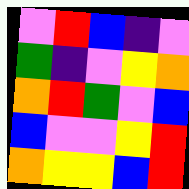[["violet", "red", "blue", "indigo", "violet"], ["green", "indigo", "violet", "yellow", "orange"], ["orange", "red", "green", "violet", "blue"], ["blue", "violet", "violet", "yellow", "red"], ["orange", "yellow", "yellow", "blue", "red"]]